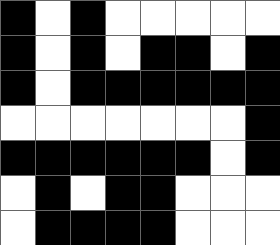[["black", "white", "black", "white", "white", "white", "white", "white"], ["black", "white", "black", "white", "black", "black", "white", "black"], ["black", "white", "black", "black", "black", "black", "black", "black"], ["white", "white", "white", "white", "white", "white", "white", "black"], ["black", "black", "black", "black", "black", "black", "white", "black"], ["white", "black", "white", "black", "black", "white", "white", "white"], ["white", "black", "black", "black", "black", "white", "white", "white"]]